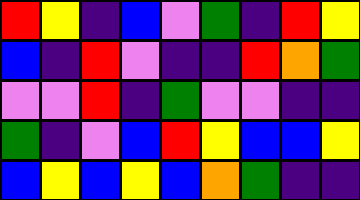[["red", "yellow", "indigo", "blue", "violet", "green", "indigo", "red", "yellow"], ["blue", "indigo", "red", "violet", "indigo", "indigo", "red", "orange", "green"], ["violet", "violet", "red", "indigo", "green", "violet", "violet", "indigo", "indigo"], ["green", "indigo", "violet", "blue", "red", "yellow", "blue", "blue", "yellow"], ["blue", "yellow", "blue", "yellow", "blue", "orange", "green", "indigo", "indigo"]]